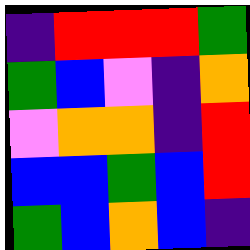[["indigo", "red", "red", "red", "green"], ["green", "blue", "violet", "indigo", "orange"], ["violet", "orange", "orange", "indigo", "red"], ["blue", "blue", "green", "blue", "red"], ["green", "blue", "orange", "blue", "indigo"]]